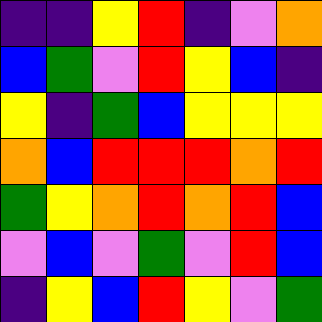[["indigo", "indigo", "yellow", "red", "indigo", "violet", "orange"], ["blue", "green", "violet", "red", "yellow", "blue", "indigo"], ["yellow", "indigo", "green", "blue", "yellow", "yellow", "yellow"], ["orange", "blue", "red", "red", "red", "orange", "red"], ["green", "yellow", "orange", "red", "orange", "red", "blue"], ["violet", "blue", "violet", "green", "violet", "red", "blue"], ["indigo", "yellow", "blue", "red", "yellow", "violet", "green"]]